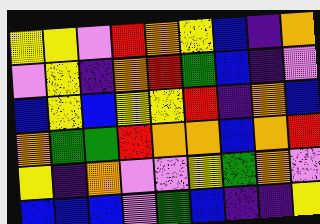[["yellow", "yellow", "violet", "red", "orange", "yellow", "blue", "indigo", "orange"], ["violet", "yellow", "indigo", "orange", "red", "green", "blue", "indigo", "violet"], ["blue", "yellow", "blue", "yellow", "yellow", "red", "indigo", "orange", "blue"], ["orange", "green", "green", "red", "orange", "orange", "blue", "orange", "red"], ["yellow", "indigo", "orange", "violet", "violet", "yellow", "green", "orange", "violet"], ["blue", "blue", "blue", "violet", "green", "blue", "indigo", "indigo", "yellow"]]